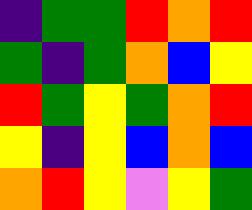[["indigo", "green", "green", "red", "orange", "red"], ["green", "indigo", "green", "orange", "blue", "yellow"], ["red", "green", "yellow", "green", "orange", "red"], ["yellow", "indigo", "yellow", "blue", "orange", "blue"], ["orange", "red", "yellow", "violet", "yellow", "green"]]